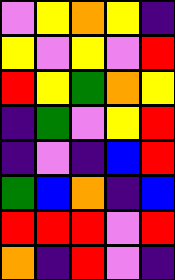[["violet", "yellow", "orange", "yellow", "indigo"], ["yellow", "violet", "yellow", "violet", "red"], ["red", "yellow", "green", "orange", "yellow"], ["indigo", "green", "violet", "yellow", "red"], ["indigo", "violet", "indigo", "blue", "red"], ["green", "blue", "orange", "indigo", "blue"], ["red", "red", "red", "violet", "red"], ["orange", "indigo", "red", "violet", "indigo"]]